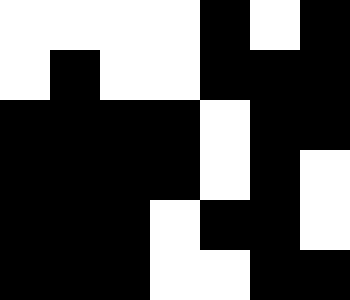[["white", "white", "white", "white", "black", "white", "black"], ["white", "black", "white", "white", "black", "black", "black"], ["black", "black", "black", "black", "white", "black", "black"], ["black", "black", "black", "black", "white", "black", "white"], ["black", "black", "black", "white", "black", "black", "white"], ["black", "black", "black", "white", "white", "black", "black"]]